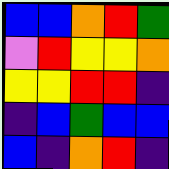[["blue", "blue", "orange", "red", "green"], ["violet", "red", "yellow", "yellow", "orange"], ["yellow", "yellow", "red", "red", "indigo"], ["indigo", "blue", "green", "blue", "blue"], ["blue", "indigo", "orange", "red", "indigo"]]